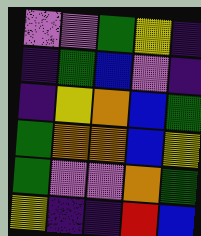[["violet", "violet", "green", "yellow", "indigo"], ["indigo", "green", "blue", "violet", "indigo"], ["indigo", "yellow", "orange", "blue", "green"], ["green", "orange", "orange", "blue", "yellow"], ["green", "violet", "violet", "orange", "green"], ["yellow", "indigo", "indigo", "red", "blue"]]